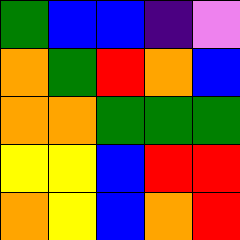[["green", "blue", "blue", "indigo", "violet"], ["orange", "green", "red", "orange", "blue"], ["orange", "orange", "green", "green", "green"], ["yellow", "yellow", "blue", "red", "red"], ["orange", "yellow", "blue", "orange", "red"]]